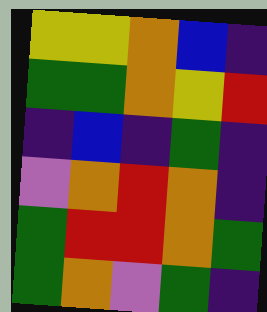[["yellow", "yellow", "orange", "blue", "indigo"], ["green", "green", "orange", "yellow", "red"], ["indigo", "blue", "indigo", "green", "indigo"], ["violet", "orange", "red", "orange", "indigo"], ["green", "red", "red", "orange", "green"], ["green", "orange", "violet", "green", "indigo"]]